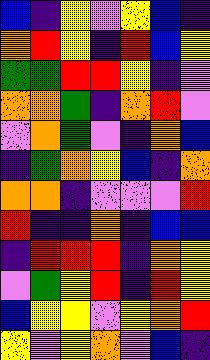[["blue", "indigo", "yellow", "violet", "yellow", "blue", "indigo"], ["orange", "red", "yellow", "indigo", "red", "blue", "yellow"], ["green", "green", "red", "red", "yellow", "indigo", "violet"], ["orange", "orange", "green", "indigo", "orange", "red", "violet"], ["violet", "orange", "green", "violet", "indigo", "orange", "blue"], ["indigo", "green", "orange", "yellow", "blue", "indigo", "orange"], ["orange", "orange", "indigo", "violet", "violet", "violet", "red"], ["red", "indigo", "indigo", "orange", "indigo", "blue", "blue"], ["indigo", "red", "red", "red", "indigo", "orange", "yellow"], ["violet", "green", "yellow", "red", "indigo", "red", "yellow"], ["blue", "yellow", "yellow", "violet", "yellow", "orange", "red"], ["yellow", "violet", "yellow", "orange", "violet", "blue", "indigo"]]